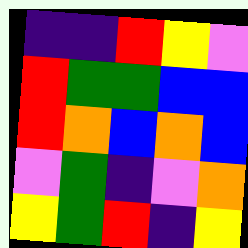[["indigo", "indigo", "red", "yellow", "violet"], ["red", "green", "green", "blue", "blue"], ["red", "orange", "blue", "orange", "blue"], ["violet", "green", "indigo", "violet", "orange"], ["yellow", "green", "red", "indigo", "yellow"]]